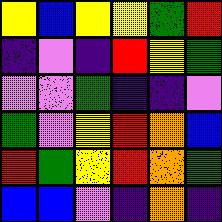[["yellow", "blue", "yellow", "yellow", "green", "red"], ["indigo", "violet", "indigo", "red", "yellow", "green"], ["violet", "violet", "green", "indigo", "indigo", "violet"], ["green", "violet", "yellow", "red", "orange", "blue"], ["red", "green", "yellow", "red", "orange", "green"], ["blue", "blue", "violet", "indigo", "orange", "indigo"]]